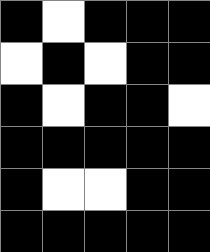[["black", "white", "black", "black", "black"], ["white", "black", "white", "black", "black"], ["black", "white", "black", "black", "white"], ["black", "black", "black", "black", "black"], ["black", "white", "white", "black", "black"], ["black", "black", "black", "black", "black"]]